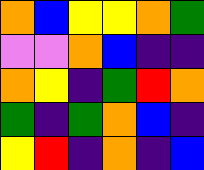[["orange", "blue", "yellow", "yellow", "orange", "green"], ["violet", "violet", "orange", "blue", "indigo", "indigo"], ["orange", "yellow", "indigo", "green", "red", "orange"], ["green", "indigo", "green", "orange", "blue", "indigo"], ["yellow", "red", "indigo", "orange", "indigo", "blue"]]